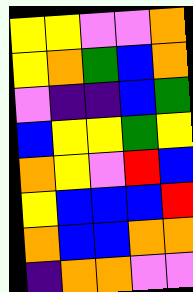[["yellow", "yellow", "violet", "violet", "orange"], ["yellow", "orange", "green", "blue", "orange"], ["violet", "indigo", "indigo", "blue", "green"], ["blue", "yellow", "yellow", "green", "yellow"], ["orange", "yellow", "violet", "red", "blue"], ["yellow", "blue", "blue", "blue", "red"], ["orange", "blue", "blue", "orange", "orange"], ["indigo", "orange", "orange", "violet", "violet"]]